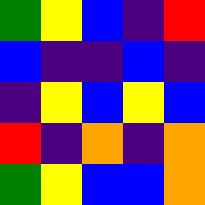[["green", "yellow", "blue", "indigo", "red"], ["blue", "indigo", "indigo", "blue", "indigo"], ["indigo", "yellow", "blue", "yellow", "blue"], ["red", "indigo", "orange", "indigo", "orange"], ["green", "yellow", "blue", "blue", "orange"]]